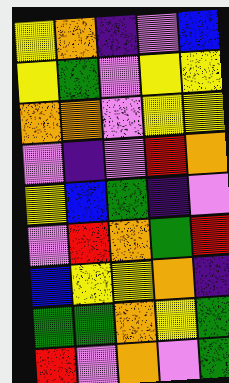[["yellow", "orange", "indigo", "violet", "blue"], ["yellow", "green", "violet", "yellow", "yellow"], ["orange", "orange", "violet", "yellow", "yellow"], ["violet", "indigo", "violet", "red", "orange"], ["yellow", "blue", "green", "indigo", "violet"], ["violet", "red", "orange", "green", "red"], ["blue", "yellow", "yellow", "orange", "indigo"], ["green", "green", "orange", "yellow", "green"], ["red", "violet", "orange", "violet", "green"]]